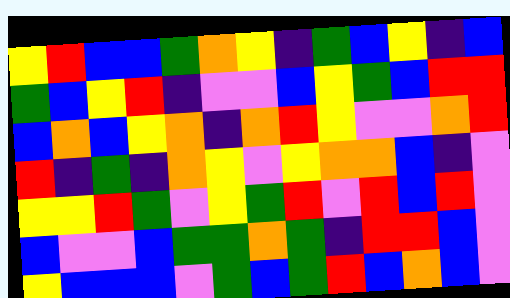[["yellow", "red", "blue", "blue", "green", "orange", "yellow", "indigo", "green", "blue", "yellow", "indigo", "blue"], ["green", "blue", "yellow", "red", "indigo", "violet", "violet", "blue", "yellow", "green", "blue", "red", "red"], ["blue", "orange", "blue", "yellow", "orange", "indigo", "orange", "red", "yellow", "violet", "violet", "orange", "red"], ["red", "indigo", "green", "indigo", "orange", "yellow", "violet", "yellow", "orange", "orange", "blue", "indigo", "violet"], ["yellow", "yellow", "red", "green", "violet", "yellow", "green", "red", "violet", "red", "blue", "red", "violet"], ["blue", "violet", "violet", "blue", "green", "green", "orange", "green", "indigo", "red", "red", "blue", "violet"], ["yellow", "blue", "blue", "blue", "violet", "green", "blue", "green", "red", "blue", "orange", "blue", "violet"]]